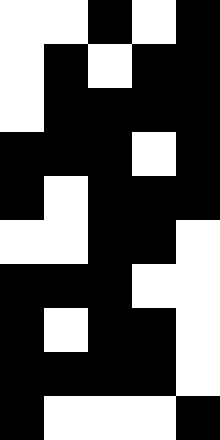[["white", "white", "black", "white", "black"], ["white", "black", "white", "black", "black"], ["white", "black", "black", "black", "black"], ["black", "black", "black", "white", "black"], ["black", "white", "black", "black", "black"], ["white", "white", "black", "black", "white"], ["black", "black", "black", "white", "white"], ["black", "white", "black", "black", "white"], ["black", "black", "black", "black", "white"], ["black", "white", "white", "white", "black"]]